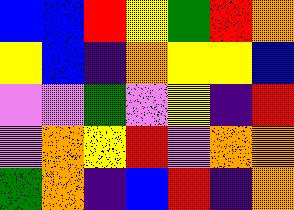[["blue", "blue", "red", "yellow", "green", "red", "orange"], ["yellow", "blue", "indigo", "orange", "yellow", "yellow", "blue"], ["violet", "violet", "green", "violet", "yellow", "indigo", "red"], ["violet", "orange", "yellow", "red", "violet", "orange", "orange"], ["green", "orange", "indigo", "blue", "red", "indigo", "orange"]]